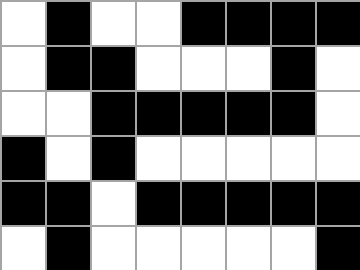[["white", "black", "white", "white", "black", "black", "black", "black"], ["white", "black", "black", "white", "white", "white", "black", "white"], ["white", "white", "black", "black", "black", "black", "black", "white"], ["black", "white", "black", "white", "white", "white", "white", "white"], ["black", "black", "white", "black", "black", "black", "black", "black"], ["white", "black", "white", "white", "white", "white", "white", "black"]]